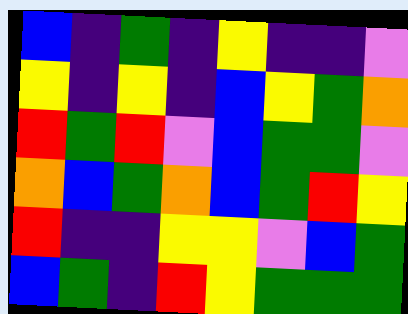[["blue", "indigo", "green", "indigo", "yellow", "indigo", "indigo", "violet"], ["yellow", "indigo", "yellow", "indigo", "blue", "yellow", "green", "orange"], ["red", "green", "red", "violet", "blue", "green", "green", "violet"], ["orange", "blue", "green", "orange", "blue", "green", "red", "yellow"], ["red", "indigo", "indigo", "yellow", "yellow", "violet", "blue", "green"], ["blue", "green", "indigo", "red", "yellow", "green", "green", "green"]]